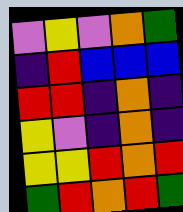[["violet", "yellow", "violet", "orange", "green"], ["indigo", "red", "blue", "blue", "blue"], ["red", "red", "indigo", "orange", "indigo"], ["yellow", "violet", "indigo", "orange", "indigo"], ["yellow", "yellow", "red", "orange", "red"], ["green", "red", "orange", "red", "green"]]